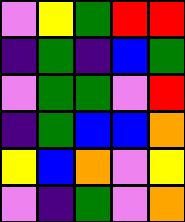[["violet", "yellow", "green", "red", "red"], ["indigo", "green", "indigo", "blue", "green"], ["violet", "green", "green", "violet", "red"], ["indigo", "green", "blue", "blue", "orange"], ["yellow", "blue", "orange", "violet", "yellow"], ["violet", "indigo", "green", "violet", "orange"]]